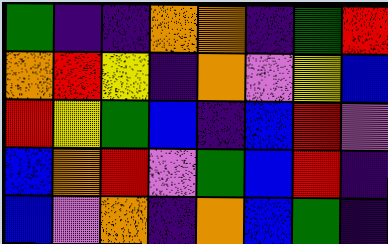[["green", "indigo", "indigo", "orange", "orange", "indigo", "green", "red"], ["orange", "red", "yellow", "indigo", "orange", "violet", "yellow", "blue"], ["red", "yellow", "green", "blue", "indigo", "blue", "red", "violet"], ["blue", "orange", "red", "violet", "green", "blue", "red", "indigo"], ["blue", "violet", "orange", "indigo", "orange", "blue", "green", "indigo"]]